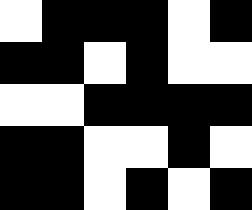[["white", "black", "black", "black", "white", "black"], ["black", "black", "white", "black", "white", "white"], ["white", "white", "black", "black", "black", "black"], ["black", "black", "white", "white", "black", "white"], ["black", "black", "white", "black", "white", "black"]]